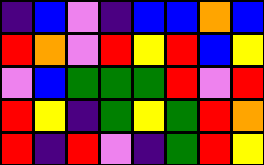[["indigo", "blue", "violet", "indigo", "blue", "blue", "orange", "blue"], ["red", "orange", "violet", "red", "yellow", "red", "blue", "yellow"], ["violet", "blue", "green", "green", "green", "red", "violet", "red"], ["red", "yellow", "indigo", "green", "yellow", "green", "red", "orange"], ["red", "indigo", "red", "violet", "indigo", "green", "red", "yellow"]]